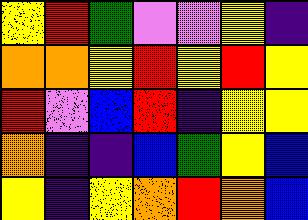[["yellow", "red", "green", "violet", "violet", "yellow", "indigo"], ["orange", "orange", "yellow", "red", "yellow", "red", "yellow"], ["red", "violet", "blue", "red", "indigo", "yellow", "yellow"], ["orange", "indigo", "indigo", "blue", "green", "yellow", "blue"], ["yellow", "indigo", "yellow", "orange", "red", "orange", "blue"]]